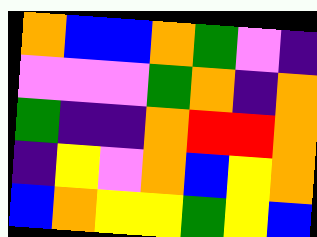[["orange", "blue", "blue", "orange", "green", "violet", "indigo"], ["violet", "violet", "violet", "green", "orange", "indigo", "orange"], ["green", "indigo", "indigo", "orange", "red", "red", "orange"], ["indigo", "yellow", "violet", "orange", "blue", "yellow", "orange"], ["blue", "orange", "yellow", "yellow", "green", "yellow", "blue"]]